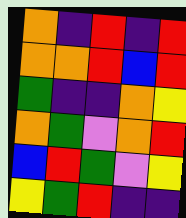[["orange", "indigo", "red", "indigo", "red"], ["orange", "orange", "red", "blue", "red"], ["green", "indigo", "indigo", "orange", "yellow"], ["orange", "green", "violet", "orange", "red"], ["blue", "red", "green", "violet", "yellow"], ["yellow", "green", "red", "indigo", "indigo"]]